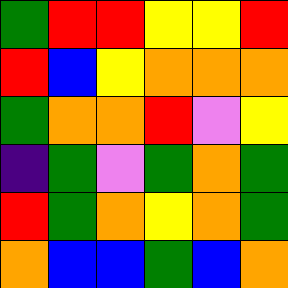[["green", "red", "red", "yellow", "yellow", "red"], ["red", "blue", "yellow", "orange", "orange", "orange"], ["green", "orange", "orange", "red", "violet", "yellow"], ["indigo", "green", "violet", "green", "orange", "green"], ["red", "green", "orange", "yellow", "orange", "green"], ["orange", "blue", "blue", "green", "blue", "orange"]]